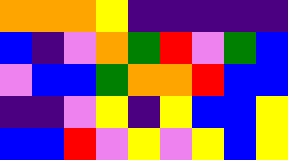[["orange", "orange", "orange", "yellow", "indigo", "indigo", "indigo", "indigo", "indigo"], ["blue", "indigo", "violet", "orange", "green", "red", "violet", "green", "blue"], ["violet", "blue", "blue", "green", "orange", "orange", "red", "blue", "blue"], ["indigo", "indigo", "violet", "yellow", "indigo", "yellow", "blue", "blue", "yellow"], ["blue", "blue", "red", "violet", "yellow", "violet", "yellow", "blue", "yellow"]]